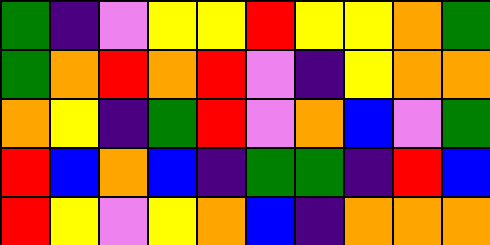[["green", "indigo", "violet", "yellow", "yellow", "red", "yellow", "yellow", "orange", "green"], ["green", "orange", "red", "orange", "red", "violet", "indigo", "yellow", "orange", "orange"], ["orange", "yellow", "indigo", "green", "red", "violet", "orange", "blue", "violet", "green"], ["red", "blue", "orange", "blue", "indigo", "green", "green", "indigo", "red", "blue"], ["red", "yellow", "violet", "yellow", "orange", "blue", "indigo", "orange", "orange", "orange"]]